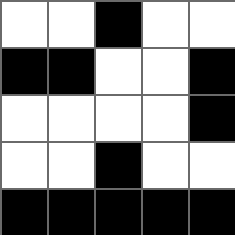[["white", "white", "black", "white", "white"], ["black", "black", "white", "white", "black"], ["white", "white", "white", "white", "black"], ["white", "white", "black", "white", "white"], ["black", "black", "black", "black", "black"]]